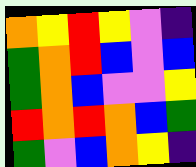[["orange", "yellow", "red", "yellow", "violet", "indigo"], ["green", "orange", "red", "blue", "violet", "blue"], ["green", "orange", "blue", "violet", "violet", "yellow"], ["red", "orange", "red", "orange", "blue", "green"], ["green", "violet", "blue", "orange", "yellow", "indigo"]]